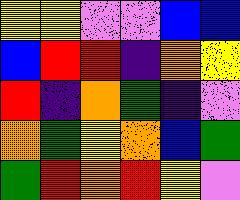[["yellow", "yellow", "violet", "violet", "blue", "blue"], ["blue", "red", "red", "indigo", "orange", "yellow"], ["red", "indigo", "orange", "green", "indigo", "violet"], ["orange", "green", "yellow", "orange", "blue", "green"], ["green", "red", "orange", "red", "yellow", "violet"]]